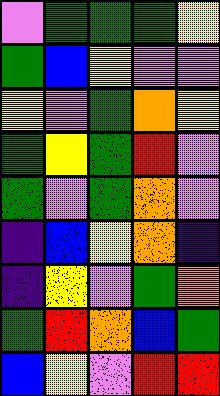[["violet", "green", "green", "green", "yellow"], ["green", "blue", "yellow", "violet", "violet"], ["yellow", "violet", "green", "orange", "yellow"], ["green", "yellow", "green", "red", "violet"], ["green", "violet", "green", "orange", "violet"], ["indigo", "blue", "yellow", "orange", "indigo"], ["indigo", "yellow", "violet", "green", "orange"], ["green", "red", "orange", "blue", "green"], ["blue", "yellow", "violet", "red", "red"]]